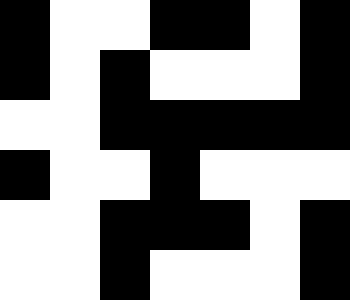[["black", "white", "white", "black", "black", "white", "black"], ["black", "white", "black", "white", "white", "white", "black"], ["white", "white", "black", "black", "black", "black", "black"], ["black", "white", "white", "black", "white", "white", "white"], ["white", "white", "black", "black", "black", "white", "black"], ["white", "white", "black", "white", "white", "white", "black"]]